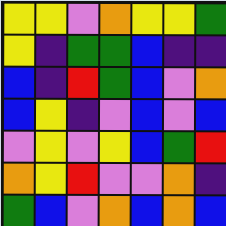[["yellow", "yellow", "violet", "orange", "yellow", "yellow", "green"], ["yellow", "indigo", "green", "green", "blue", "indigo", "indigo"], ["blue", "indigo", "red", "green", "blue", "violet", "orange"], ["blue", "yellow", "indigo", "violet", "blue", "violet", "blue"], ["violet", "yellow", "violet", "yellow", "blue", "green", "red"], ["orange", "yellow", "red", "violet", "violet", "orange", "indigo"], ["green", "blue", "violet", "orange", "blue", "orange", "blue"]]